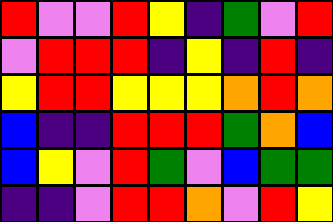[["red", "violet", "violet", "red", "yellow", "indigo", "green", "violet", "red"], ["violet", "red", "red", "red", "indigo", "yellow", "indigo", "red", "indigo"], ["yellow", "red", "red", "yellow", "yellow", "yellow", "orange", "red", "orange"], ["blue", "indigo", "indigo", "red", "red", "red", "green", "orange", "blue"], ["blue", "yellow", "violet", "red", "green", "violet", "blue", "green", "green"], ["indigo", "indigo", "violet", "red", "red", "orange", "violet", "red", "yellow"]]